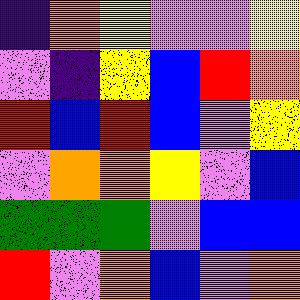[["indigo", "orange", "yellow", "violet", "violet", "yellow"], ["violet", "indigo", "yellow", "blue", "red", "orange"], ["red", "blue", "red", "blue", "violet", "yellow"], ["violet", "orange", "orange", "yellow", "violet", "blue"], ["green", "green", "green", "violet", "blue", "blue"], ["red", "violet", "orange", "blue", "violet", "orange"]]